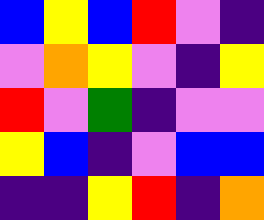[["blue", "yellow", "blue", "red", "violet", "indigo"], ["violet", "orange", "yellow", "violet", "indigo", "yellow"], ["red", "violet", "green", "indigo", "violet", "violet"], ["yellow", "blue", "indigo", "violet", "blue", "blue"], ["indigo", "indigo", "yellow", "red", "indigo", "orange"]]